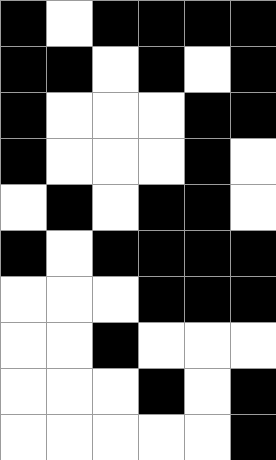[["black", "white", "black", "black", "black", "black"], ["black", "black", "white", "black", "white", "black"], ["black", "white", "white", "white", "black", "black"], ["black", "white", "white", "white", "black", "white"], ["white", "black", "white", "black", "black", "white"], ["black", "white", "black", "black", "black", "black"], ["white", "white", "white", "black", "black", "black"], ["white", "white", "black", "white", "white", "white"], ["white", "white", "white", "black", "white", "black"], ["white", "white", "white", "white", "white", "black"]]